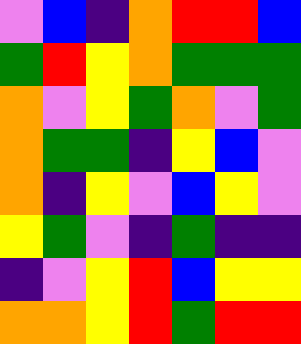[["violet", "blue", "indigo", "orange", "red", "red", "blue"], ["green", "red", "yellow", "orange", "green", "green", "green"], ["orange", "violet", "yellow", "green", "orange", "violet", "green"], ["orange", "green", "green", "indigo", "yellow", "blue", "violet"], ["orange", "indigo", "yellow", "violet", "blue", "yellow", "violet"], ["yellow", "green", "violet", "indigo", "green", "indigo", "indigo"], ["indigo", "violet", "yellow", "red", "blue", "yellow", "yellow"], ["orange", "orange", "yellow", "red", "green", "red", "red"]]